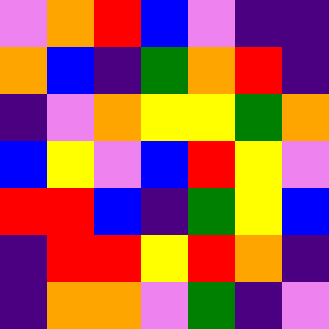[["violet", "orange", "red", "blue", "violet", "indigo", "indigo"], ["orange", "blue", "indigo", "green", "orange", "red", "indigo"], ["indigo", "violet", "orange", "yellow", "yellow", "green", "orange"], ["blue", "yellow", "violet", "blue", "red", "yellow", "violet"], ["red", "red", "blue", "indigo", "green", "yellow", "blue"], ["indigo", "red", "red", "yellow", "red", "orange", "indigo"], ["indigo", "orange", "orange", "violet", "green", "indigo", "violet"]]